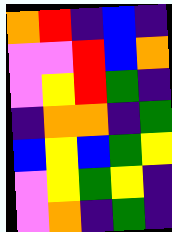[["orange", "red", "indigo", "blue", "indigo"], ["violet", "violet", "red", "blue", "orange"], ["violet", "yellow", "red", "green", "indigo"], ["indigo", "orange", "orange", "indigo", "green"], ["blue", "yellow", "blue", "green", "yellow"], ["violet", "yellow", "green", "yellow", "indigo"], ["violet", "orange", "indigo", "green", "indigo"]]